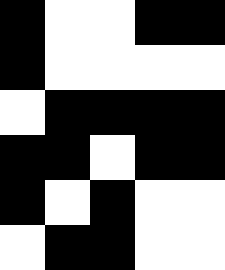[["black", "white", "white", "black", "black"], ["black", "white", "white", "white", "white"], ["white", "black", "black", "black", "black"], ["black", "black", "white", "black", "black"], ["black", "white", "black", "white", "white"], ["white", "black", "black", "white", "white"]]